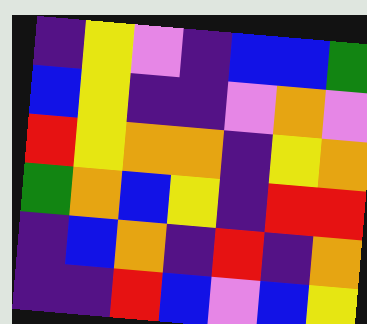[["indigo", "yellow", "violet", "indigo", "blue", "blue", "green"], ["blue", "yellow", "indigo", "indigo", "violet", "orange", "violet"], ["red", "yellow", "orange", "orange", "indigo", "yellow", "orange"], ["green", "orange", "blue", "yellow", "indigo", "red", "red"], ["indigo", "blue", "orange", "indigo", "red", "indigo", "orange"], ["indigo", "indigo", "red", "blue", "violet", "blue", "yellow"]]